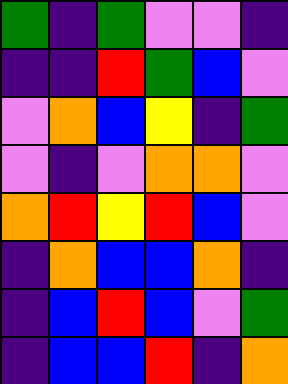[["green", "indigo", "green", "violet", "violet", "indigo"], ["indigo", "indigo", "red", "green", "blue", "violet"], ["violet", "orange", "blue", "yellow", "indigo", "green"], ["violet", "indigo", "violet", "orange", "orange", "violet"], ["orange", "red", "yellow", "red", "blue", "violet"], ["indigo", "orange", "blue", "blue", "orange", "indigo"], ["indigo", "blue", "red", "blue", "violet", "green"], ["indigo", "blue", "blue", "red", "indigo", "orange"]]